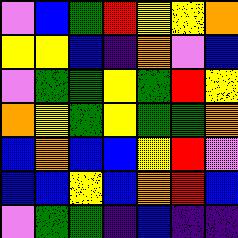[["violet", "blue", "green", "red", "yellow", "yellow", "orange"], ["yellow", "yellow", "blue", "indigo", "orange", "violet", "blue"], ["violet", "green", "green", "yellow", "green", "red", "yellow"], ["orange", "yellow", "green", "yellow", "green", "green", "orange"], ["blue", "orange", "blue", "blue", "yellow", "red", "violet"], ["blue", "blue", "yellow", "blue", "orange", "red", "blue"], ["violet", "green", "green", "indigo", "blue", "indigo", "indigo"]]